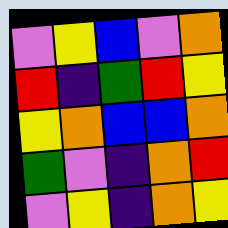[["violet", "yellow", "blue", "violet", "orange"], ["red", "indigo", "green", "red", "yellow"], ["yellow", "orange", "blue", "blue", "orange"], ["green", "violet", "indigo", "orange", "red"], ["violet", "yellow", "indigo", "orange", "yellow"]]